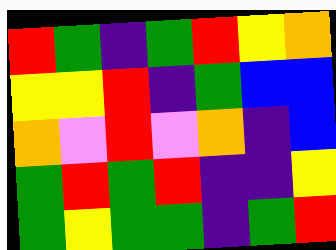[["red", "green", "indigo", "green", "red", "yellow", "orange"], ["yellow", "yellow", "red", "indigo", "green", "blue", "blue"], ["orange", "violet", "red", "violet", "orange", "indigo", "blue"], ["green", "red", "green", "red", "indigo", "indigo", "yellow"], ["green", "yellow", "green", "green", "indigo", "green", "red"]]